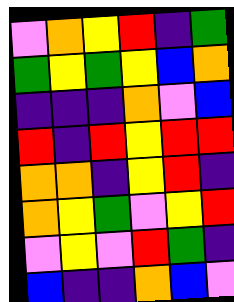[["violet", "orange", "yellow", "red", "indigo", "green"], ["green", "yellow", "green", "yellow", "blue", "orange"], ["indigo", "indigo", "indigo", "orange", "violet", "blue"], ["red", "indigo", "red", "yellow", "red", "red"], ["orange", "orange", "indigo", "yellow", "red", "indigo"], ["orange", "yellow", "green", "violet", "yellow", "red"], ["violet", "yellow", "violet", "red", "green", "indigo"], ["blue", "indigo", "indigo", "orange", "blue", "violet"]]